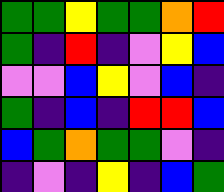[["green", "green", "yellow", "green", "green", "orange", "red"], ["green", "indigo", "red", "indigo", "violet", "yellow", "blue"], ["violet", "violet", "blue", "yellow", "violet", "blue", "indigo"], ["green", "indigo", "blue", "indigo", "red", "red", "blue"], ["blue", "green", "orange", "green", "green", "violet", "indigo"], ["indigo", "violet", "indigo", "yellow", "indigo", "blue", "green"]]